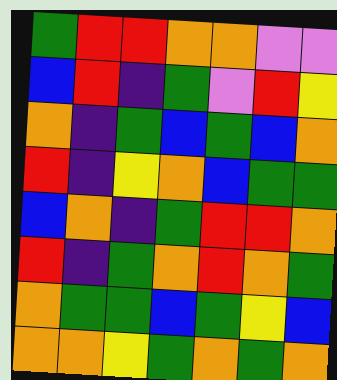[["green", "red", "red", "orange", "orange", "violet", "violet"], ["blue", "red", "indigo", "green", "violet", "red", "yellow"], ["orange", "indigo", "green", "blue", "green", "blue", "orange"], ["red", "indigo", "yellow", "orange", "blue", "green", "green"], ["blue", "orange", "indigo", "green", "red", "red", "orange"], ["red", "indigo", "green", "orange", "red", "orange", "green"], ["orange", "green", "green", "blue", "green", "yellow", "blue"], ["orange", "orange", "yellow", "green", "orange", "green", "orange"]]